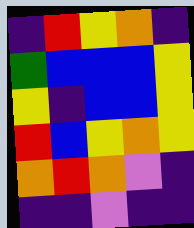[["indigo", "red", "yellow", "orange", "indigo"], ["green", "blue", "blue", "blue", "yellow"], ["yellow", "indigo", "blue", "blue", "yellow"], ["red", "blue", "yellow", "orange", "yellow"], ["orange", "red", "orange", "violet", "indigo"], ["indigo", "indigo", "violet", "indigo", "indigo"]]